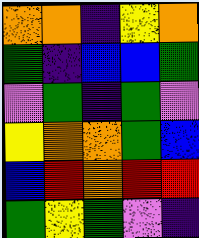[["orange", "orange", "indigo", "yellow", "orange"], ["green", "indigo", "blue", "blue", "green"], ["violet", "green", "indigo", "green", "violet"], ["yellow", "orange", "orange", "green", "blue"], ["blue", "red", "orange", "red", "red"], ["green", "yellow", "green", "violet", "indigo"]]